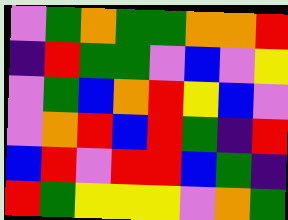[["violet", "green", "orange", "green", "green", "orange", "orange", "red"], ["indigo", "red", "green", "green", "violet", "blue", "violet", "yellow"], ["violet", "green", "blue", "orange", "red", "yellow", "blue", "violet"], ["violet", "orange", "red", "blue", "red", "green", "indigo", "red"], ["blue", "red", "violet", "red", "red", "blue", "green", "indigo"], ["red", "green", "yellow", "yellow", "yellow", "violet", "orange", "green"]]